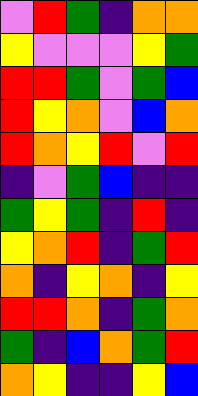[["violet", "red", "green", "indigo", "orange", "orange"], ["yellow", "violet", "violet", "violet", "yellow", "green"], ["red", "red", "green", "violet", "green", "blue"], ["red", "yellow", "orange", "violet", "blue", "orange"], ["red", "orange", "yellow", "red", "violet", "red"], ["indigo", "violet", "green", "blue", "indigo", "indigo"], ["green", "yellow", "green", "indigo", "red", "indigo"], ["yellow", "orange", "red", "indigo", "green", "red"], ["orange", "indigo", "yellow", "orange", "indigo", "yellow"], ["red", "red", "orange", "indigo", "green", "orange"], ["green", "indigo", "blue", "orange", "green", "red"], ["orange", "yellow", "indigo", "indigo", "yellow", "blue"]]